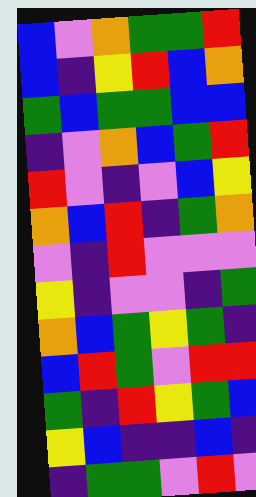[["blue", "violet", "orange", "green", "green", "red"], ["blue", "indigo", "yellow", "red", "blue", "orange"], ["green", "blue", "green", "green", "blue", "blue"], ["indigo", "violet", "orange", "blue", "green", "red"], ["red", "violet", "indigo", "violet", "blue", "yellow"], ["orange", "blue", "red", "indigo", "green", "orange"], ["violet", "indigo", "red", "violet", "violet", "violet"], ["yellow", "indigo", "violet", "violet", "indigo", "green"], ["orange", "blue", "green", "yellow", "green", "indigo"], ["blue", "red", "green", "violet", "red", "red"], ["green", "indigo", "red", "yellow", "green", "blue"], ["yellow", "blue", "indigo", "indigo", "blue", "indigo"], ["indigo", "green", "green", "violet", "red", "violet"]]